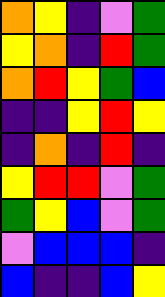[["orange", "yellow", "indigo", "violet", "green"], ["yellow", "orange", "indigo", "red", "green"], ["orange", "red", "yellow", "green", "blue"], ["indigo", "indigo", "yellow", "red", "yellow"], ["indigo", "orange", "indigo", "red", "indigo"], ["yellow", "red", "red", "violet", "green"], ["green", "yellow", "blue", "violet", "green"], ["violet", "blue", "blue", "blue", "indigo"], ["blue", "indigo", "indigo", "blue", "yellow"]]